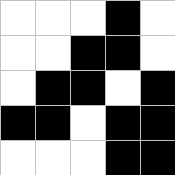[["white", "white", "white", "black", "white"], ["white", "white", "black", "black", "white"], ["white", "black", "black", "white", "black"], ["black", "black", "white", "black", "black"], ["white", "white", "white", "black", "black"]]